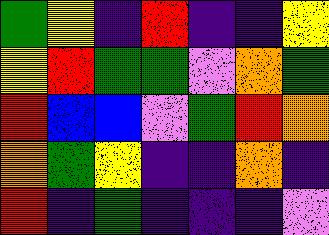[["green", "yellow", "indigo", "red", "indigo", "indigo", "yellow"], ["yellow", "red", "green", "green", "violet", "orange", "green"], ["red", "blue", "blue", "violet", "green", "red", "orange"], ["orange", "green", "yellow", "indigo", "indigo", "orange", "indigo"], ["red", "indigo", "green", "indigo", "indigo", "indigo", "violet"]]